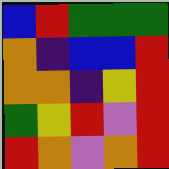[["blue", "red", "green", "green", "green"], ["orange", "indigo", "blue", "blue", "red"], ["orange", "orange", "indigo", "yellow", "red"], ["green", "yellow", "red", "violet", "red"], ["red", "orange", "violet", "orange", "red"]]